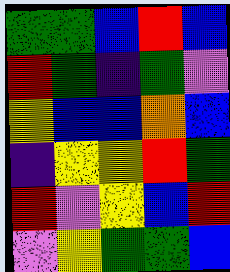[["green", "green", "blue", "red", "blue"], ["red", "green", "indigo", "green", "violet"], ["yellow", "blue", "blue", "orange", "blue"], ["indigo", "yellow", "yellow", "red", "green"], ["red", "violet", "yellow", "blue", "red"], ["violet", "yellow", "green", "green", "blue"]]